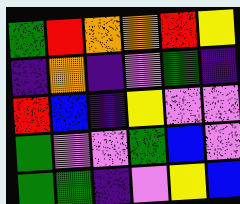[["green", "red", "orange", "orange", "red", "yellow"], ["indigo", "orange", "indigo", "violet", "green", "indigo"], ["red", "blue", "indigo", "yellow", "violet", "violet"], ["green", "violet", "violet", "green", "blue", "violet"], ["green", "green", "indigo", "violet", "yellow", "blue"]]